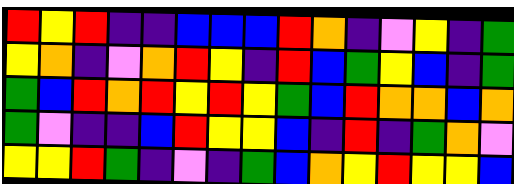[["red", "yellow", "red", "indigo", "indigo", "blue", "blue", "blue", "red", "orange", "indigo", "violet", "yellow", "indigo", "green"], ["yellow", "orange", "indigo", "violet", "orange", "red", "yellow", "indigo", "red", "blue", "green", "yellow", "blue", "indigo", "green"], ["green", "blue", "red", "orange", "red", "yellow", "red", "yellow", "green", "blue", "red", "orange", "orange", "blue", "orange"], ["green", "violet", "indigo", "indigo", "blue", "red", "yellow", "yellow", "blue", "indigo", "red", "indigo", "green", "orange", "violet"], ["yellow", "yellow", "red", "green", "indigo", "violet", "indigo", "green", "blue", "orange", "yellow", "red", "yellow", "yellow", "blue"]]